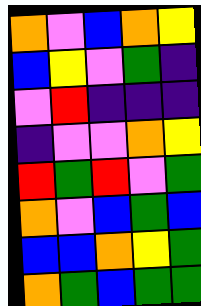[["orange", "violet", "blue", "orange", "yellow"], ["blue", "yellow", "violet", "green", "indigo"], ["violet", "red", "indigo", "indigo", "indigo"], ["indigo", "violet", "violet", "orange", "yellow"], ["red", "green", "red", "violet", "green"], ["orange", "violet", "blue", "green", "blue"], ["blue", "blue", "orange", "yellow", "green"], ["orange", "green", "blue", "green", "green"]]